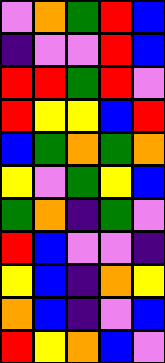[["violet", "orange", "green", "red", "blue"], ["indigo", "violet", "violet", "red", "blue"], ["red", "red", "green", "red", "violet"], ["red", "yellow", "yellow", "blue", "red"], ["blue", "green", "orange", "green", "orange"], ["yellow", "violet", "green", "yellow", "blue"], ["green", "orange", "indigo", "green", "violet"], ["red", "blue", "violet", "violet", "indigo"], ["yellow", "blue", "indigo", "orange", "yellow"], ["orange", "blue", "indigo", "violet", "blue"], ["red", "yellow", "orange", "blue", "violet"]]